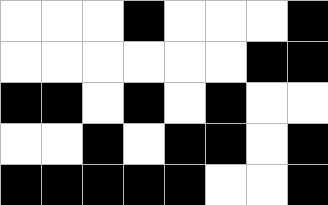[["white", "white", "white", "black", "white", "white", "white", "black"], ["white", "white", "white", "white", "white", "white", "black", "black"], ["black", "black", "white", "black", "white", "black", "white", "white"], ["white", "white", "black", "white", "black", "black", "white", "black"], ["black", "black", "black", "black", "black", "white", "white", "black"]]